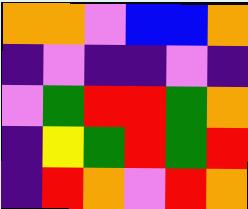[["orange", "orange", "violet", "blue", "blue", "orange"], ["indigo", "violet", "indigo", "indigo", "violet", "indigo"], ["violet", "green", "red", "red", "green", "orange"], ["indigo", "yellow", "green", "red", "green", "red"], ["indigo", "red", "orange", "violet", "red", "orange"]]